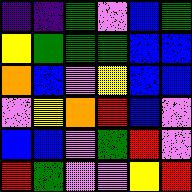[["indigo", "indigo", "green", "violet", "blue", "green"], ["yellow", "green", "green", "green", "blue", "blue"], ["orange", "blue", "violet", "yellow", "blue", "blue"], ["violet", "yellow", "orange", "red", "blue", "violet"], ["blue", "blue", "violet", "green", "red", "violet"], ["red", "green", "violet", "violet", "yellow", "red"]]